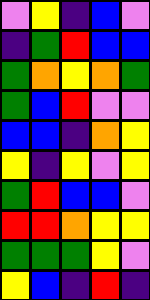[["violet", "yellow", "indigo", "blue", "violet"], ["indigo", "green", "red", "blue", "blue"], ["green", "orange", "yellow", "orange", "green"], ["green", "blue", "red", "violet", "violet"], ["blue", "blue", "indigo", "orange", "yellow"], ["yellow", "indigo", "yellow", "violet", "yellow"], ["green", "red", "blue", "blue", "violet"], ["red", "red", "orange", "yellow", "yellow"], ["green", "green", "green", "yellow", "violet"], ["yellow", "blue", "indigo", "red", "indigo"]]